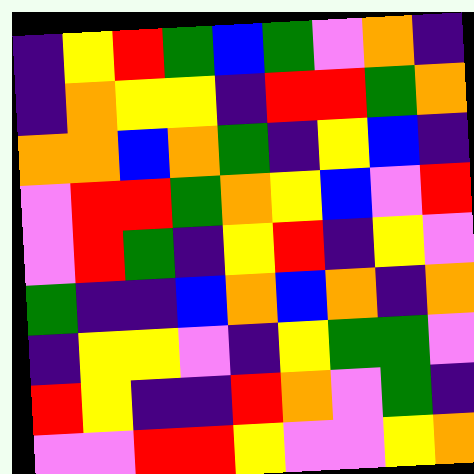[["indigo", "yellow", "red", "green", "blue", "green", "violet", "orange", "indigo"], ["indigo", "orange", "yellow", "yellow", "indigo", "red", "red", "green", "orange"], ["orange", "orange", "blue", "orange", "green", "indigo", "yellow", "blue", "indigo"], ["violet", "red", "red", "green", "orange", "yellow", "blue", "violet", "red"], ["violet", "red", "green", "indigo", "yellow", "red", "indigo", "yellow", "violet"], ["green", "indigo", "indigo", "blue", "orange", "blue", "orange", "indigo", "orange"], ["indigo", "yellow", "yellow", "violet", "indigo", "yellow", "green", "green", "violet"], ["red", "yellow", "indigo", "indigo", "red", "orange", "violet", "green", "indigo"], ["violet", "violet", "red", "red", "yellow", "violet", "violet", "yellow", "orange"]]